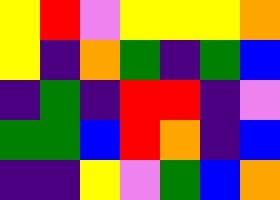[["yellow", "red", "violet", "yellow", "yellow", "yellow", "orange"], ["yellow", "indigo", "orange", "green", "indigo", "green", "blue"], ["indigo", "green", "indigo", "red", "red", "indigo", "violet"], ["green", "green", "blue", "red", "orange", "indigo", "blue"], ["indigo", "indigo", "yellow", "violet", "green", "blue", "orange"]]